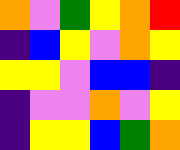[["orange", "violet", "green", "yellow", "orange", "red"], ["indigo", "blue", "yellow", "violet", "orange", "yellow"], ["yellow", "yellow", "violet", "blue", "blue", "indigo"], ["indigo", "violet", "violet", "orange", "violet", "yellow"], ["indigo", "yellow", "yellow", "blue", "green", "orange"]]